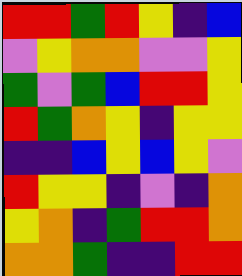[["red", "red", "green", "red", "yellow", "indigo", "blue"], ["violet", "yellow", "orange", "orange", "violet", "violet", "yellow"], ["green", "violet", "green", "blue", "red", "red", "yellow"], ["red", "green", "orange", "yellow", "indigo", "yellow", "yellow"], ["indigo", "indigo", "blue", "yellow", "blue", "yellow", "violet"], ["red", "yellow", "yellow", "indigo", "violet", "indigo", "orange"], ["yellow", "orange", "indigo", "green", "red", "red", "orange"], ["orange", "orange", "green", "indigo", "indigo", "red", "red"]]